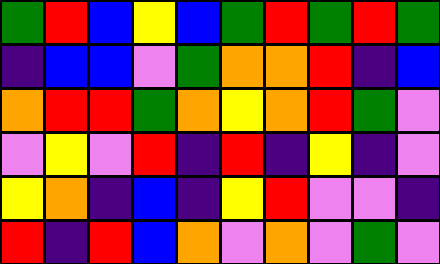[["green", "red", "blue", "yellow", "blue", "green", "red", "green", "red", "green"], ["indigo", "blue", "blue", "violet", "green", "orange", "orange", "red", "indigo", "blue"], ["orange", "red", "red", "green", "orange", "yellow", "orange", "red", "green", "violet"], ["violet", "yellow", "violet", "red", "indigo", "red", "indigo", "yellow", "indigo", "violet"], ["yellow", "orange", "indigo", "blue", "indigo", "yellow", "red", "violet", "violet", "indigo"], ["red", "indigo", "red", "blue", "orange", "violet", "orange", "violet", "green", "violet"]]